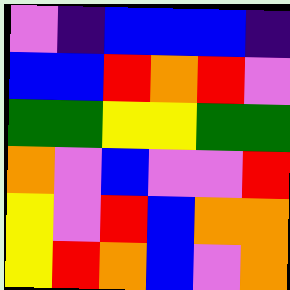[["violet", "indigo", "blue", "blue", "blue", "indigo"], ["blue", "blue", "red", "orange", "red", "violet"], ["green", "green", "yellow", "yellow", "green", "green"], ["orange", "violet", "blue", "violet", "violet", "red"], ["yellow", "violet", "red", "blue", "orange", "orange"], ["yellow", "red", "orange", "blue", "violet", "orange"]]